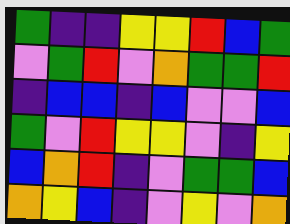[["green", "indigo", "indigo", "yellow", "yellow", "red", "blue", "green"], ["violet", "green", "red", "violet", "orange", "green", "green", "red"], ["indigo", "blue", "blue", "indigo", "blue", "violet", "violet", "blue"], ["green", "violet", "red", "yellow", "yellow", "violet", "indigo", "yellow"], ["blue", "orange", "red", "indigo", "violet", "green", "green", "blue"], ["orange", "yellow", "blue", "indigo", "violet", "yellow", "violet", "orange"]]